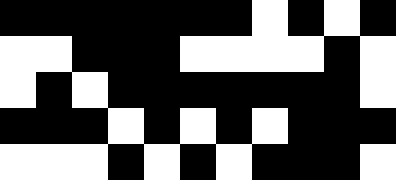[["black", "black", "black", "black", "black", "black", "black", "white", "black", "white", "black"], ["white", "white", "black", "black", "black", "white", "white", "white", "white", "black", "white"], ["white", "black", "white", "black", "black", "black", "black", "black", "black", "black", "white"], ["black", "black", "black", "white", "black", "white", "black", "white", "black", "black", "black"], ["white", "white", "white", "black", "white", "black", "white", "black", "black", "black", "white"]]